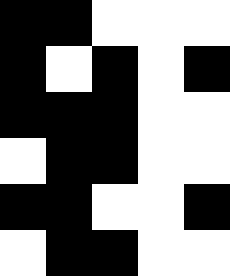[["black", "black", "white", "white", "white"], ["black", "white", "black", "white", "black"], ["black", "black", "black", "white", "white"], ["white", "black", "black", "white", "white"], ["black", "black", "white", "white", "black"], ["white", "black", "black", "white", "white"]]